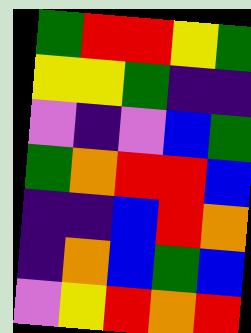[["green", "red", "red", "yellow", "green"], ["yellow", "yellow", "green", "indigo", "indigo"], ["violet", "indigo", "violet", "blue", "green"], ["green", "orange", "red", "red", "blue"], ["indigo", "indigo", "blue", "red", "orange"], ["indigo", "orange", "blue", "green", "blue"], ["violet", "yellow", "red", "orange", "red"]]